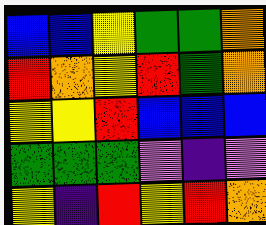[["blue", "blue", "yellow", "green", "green", "orange"], ["red", "orange", "yellow", "red", "green", "orange"], ["yellow", "yellow", "red", "blue", "blue", "blue"], ["green", "green", "green", "violet", "indigo", "violet"], ["yellow", "indigo", "red", "yellow", "red", "orange"]]